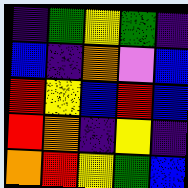[["indigo", "green", "yellow", "green", "indigo"], ["blue", "indigo", "orange", "violet", "blue"], ["red", "yellow", "blue", "red", "blue"], ["red", "orange", "indigo", "yellow", "indigo"], ["orange", "red", "yellow", "green", "blue"]]